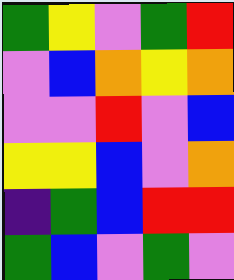[["green", "yellow", "violet", "green", "red"], ["violet", "blue", "orange", "yellow", "orange"], ["violet", "violet", "red", "violet", "blue"], ["yellow", "yellow", "blue", "violet", "orange"], ["indigo", "green", "blue", "red", "red"], ["green", "blue", "violet", "green", "violet"]]